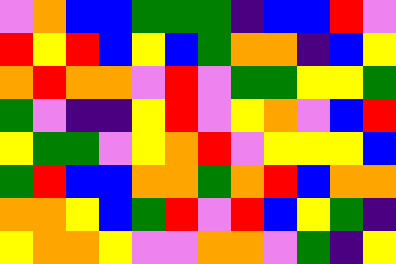[["violet", "orange", "blue", "blue", "green", "green", "green", "indigo", "blue", "blue", "red", "violet"], ["red", "yellow", "red", "blue", "yellow", "blue", "green", "orange", "orange", "indigo", "blue", "yellow"], ["orange", "red", "orange", "orange", "violet", "red", "violet", "green", "green", "yellow", "yellow", "green"], ["green", "violet", "indigo", "indigo", "yellow", "red", "violet", "yellow", "orange", "violet", "blue", "red"], ["yellow", "green", "green", "violet", "yellow", "orange", "red", "violet", "yellow", "yellow", "yellow", "blue"], ["green", "red", "blue", "blue", "orange", "orange", "green", "orange", "red", "blue", "orange", "orange"], ["orange", "orange", "yellow", "blue", "green", "red", "violet", "red", "blue", "yellow", "green", "indigo"], ["yellow", "orange", "orange", "yellow", "violet", "violet", "orange", "orange", "violet", "green", "indigo", "yellow"]]